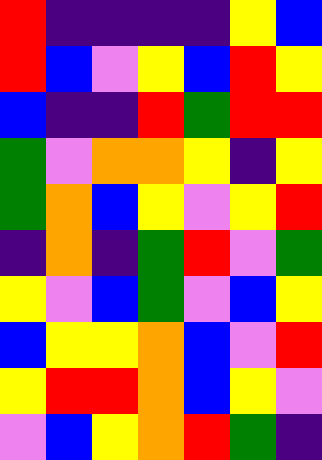[["red", "indigo", "indigo", "indigo", "indigo", "yellow", "blue"], ["red", "blue", "violet", "yellow", "blue", "red", "yellow"], ["blue", "indigo", "indigo", "red", "green", "red", "red"], ["green", "violet", "orange", "orange", "yellow", "indigo", "yellow"], ["green", "orange", "blue", "yellow", "violet", "yellow", "red"], ["indigo", "orange", "indigo", "green", "red", "violet", "green"], ["yellow", "violet", "blue", "green", "violet", "blue", "yellow"], ["blue", "yellow", "yellow", "orange", "blue", "violet", "red"], ["yellow", "red", "red", "orange", "blue", "yellow", "violet"], ["violet", "blue", "yellow", "orange", "red", "green", "indigo"]]